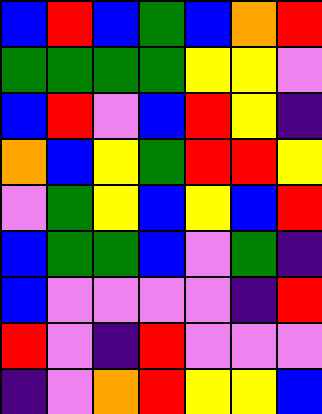[["blue", "red", "blue", "green", "blue", "orange", "red"], ["green", "green", "green", "green", "yellow", "yellow", "violet"], ["blue", "red", "violet", "blue", "red", "yellow", "indigo"], ["orange", "blue", "yellow", "green", "red", "red", "yellow"], ["violet", "green", "yellow", "blue", "yellow", "blue", "red"], ["blue", "green", "green", "blue", "violet", "green", "indigo"], ["blue", "violet", "violet", "violet", "violet", "indigo", "red"], ["red", "violet", "indigo", "red", "violet", "violet", "violet"], ["indigo", "violet", "orange", "red", "yellow", "yellow", "blue"]]